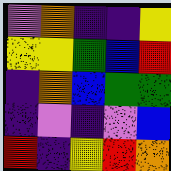[["violet", "orange", "indigo", "indigo", "yellow"], ["yellow", "yellow", "green", "blue", "red"], ["indigo", "orange", "blue", "green", "green"], ["indigo", "violet", "indigo", "violet", "blue"], ["red", "indigo", "yellow", "red", "orange"]]